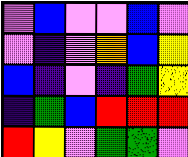[["violet", "blue", "violet", "violet", "blue", "violet"], ["violet", "indigo", "violet", "orange", "blue", "yellow"], ["blue", "indigo", "violet", "indigo", "green", "yellow"], ["indigo", "green", "blue", "red", "red", "red"], ["red", "yellow", "violet", "green", "green", "violet"]]